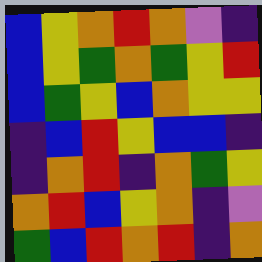[["blue", "yellow", "orange", "red", "orange", "violet", "indigo"], ["blue", "yellow", "green", "orange", "green", "yellow", "red"], ["blue", "green", "yellow", "blue", "orange", "yellow", "yellow"], ["indigo", "blue", "red", "yellow", "blue", "blue", "indigo"], ["indigo", "orange", "red", "indigo", "orange", "green", "yellow"], ["orange", "red", "blue", "yellow", "orange", "indigo", "violet"], ["green", "blue", "red", "orange", "red", "indigo", "orange"]]